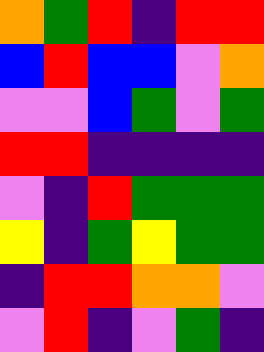[["orange", "green", "red", "indigo", "red", "red"], ["blue", "red", "blue", "blue", "violet", "orange"], ["violet", "violet", "blue", "green", "violet", "green"], ["red", "red", "indigo", "indigo", "indigo", "indigo"], ["violet", "indigo", "red", "green", "green", "green"], ["yellow", "indigo", "green", "yellow", "green", "green"], ["indigo", "red", "red", "orange", "orange", "violet"], ["violet", "red", "indigo", "violet", "green", "indigo"]]